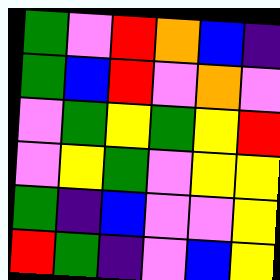[["green", "violet", "red", "orange", "blue", "indigo"], ["green", "blue", "red", "violet", "orange", "violet"], ["violet", "green", "yellow", "green", "yellow", "red"], ["violet", "yellow", "green", "violet", "yellow", "yellow"], ["green", "indigo", "blue", "violet", "violet", "yellow"], ["red", "green", "indigo", "violet", "blue", "yellow"]]